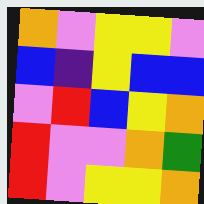[["orange", "violet", "yellow", "yellow", "violet"], ["blue", "indigo", "yellow", "blue", "blue"], ["violet", "red", "blue", "yellow", "orange"], ["red", "violet", "violet", "orange", "green"], ["red", "violet", "yellow", "yellow", "orange"]]